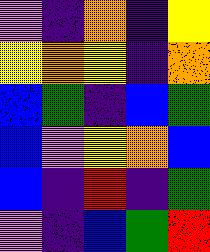[["violet", "indigo", "orange", "indigo", "yellow"], ["yellow", "orange", "yellow", "indigo", "orange"], ["blue", "green", "indigo", "blue", "green"], ["blue", "violet", "yellow", "orange", "blue"], ["blue", "indigo", "red", "indigo", "green"], ["violet", "indigo", "blue", "green", "red"]]